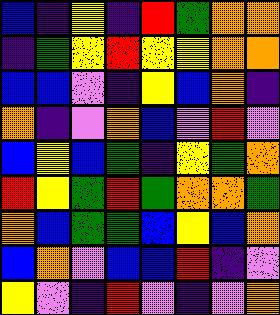[["blue", "indigo", "yellow", "indigo", "red", "green", "orange", "orange"], ["indigo", "green", "yellow", "red", "yellow", "yellow", "orange", "orange"], ["blue", "blue", "violet", "indigo", "yellow", "blue", "orange", "indigo"], ["orange", "indigo", "violet", "orange", "blue", "violet", "red", "violet"], ["blue", "yellow", "blue", "green", "indigo", "yellow", "green", "orange"], ["red", "yellow", "green", "red", "green", "orange", "orange", "green"], ["orange", "blue", "green", "green", "blue", "yellow", "blue", "orange"], ["blue", "orange", "violet", "blue", "blue", "red", "indigo", "violet"], ["yellow", "violet", "indigo", "red", "violet", "indigo", "violet", "orange"]]